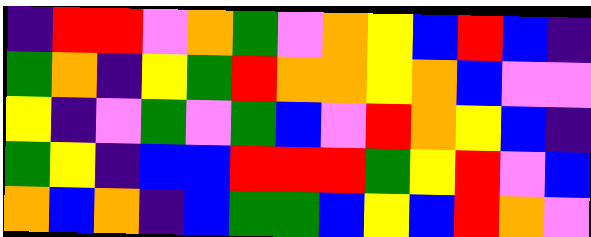[["indigo", "red", "red", "violet", "orange", "green", "violet", "orange", "yellow", "blue", "red", "blue", "indigo"], ["green", "orange", "indigo", "yellow", "green", "red", "orange", "orange", "yellow", "orange", "blue", "violet", "violet"], ["yellow", "indigo", "violet", "green", "violet", "green", "blue", "violet", "red", "orange", "yellow", "blue", "indigo"], ["green", "yellow", "indigo", "blue", "blue", "red", "red", "red", "green", "yellow", "red", "violet", "blue"], ["orange", "blue", "orange", "indigo", "blue", "green", "green", "blue", "yellow", "blue", "red", "orange", "violet"]]